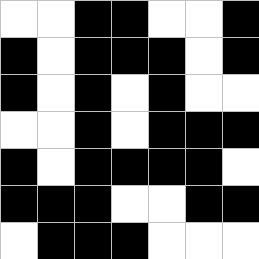[["white", "white", "black", "black", "white", "white", "black"], ["black", "white", "black", "black", "black", "white", "black"], ["black", "white", "black", "white", "black", "white", "white"], ["white", "white", "black", "white", "black", "black", "black"], ["black", "white", "black", "black", "black", "black", "white"], ["black", "black", "black", "white", "white", "black", "black"], ["white", "black", "black", "black", "white", "white", "white"]]